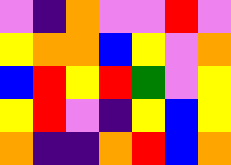[["violet", "indigo", "orange", "violet", "violet", "red", "violet"], ["yellow", "orange", "orange", "blue", "yellow", "violet", "orange"], ["blue", "red", "yellow", "red", "green", "violet", "yellow"], ["yellow", "red", "violet", "indigo", "yellow", "blue", "yellow"], ["orange", "indigo", "indigo", "orange", "red", "blue", "orange"]]